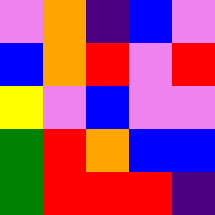[["violet", "orange", "indigo", "blue", "violet"], ["blue", "orange", "red", "violet", "red"], ["yellow", "violet", "blue", "violet", "violet"], ["green", "red", "orange", "blue", "blue"], ["green", "red", "red", "red", "indigo"]]